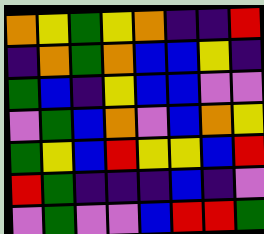[["orange", "yellow", "green", "yellow", "orange", "indigo", "indigo", "red"], ["indigo", "orange", "green", "orange", "blue", "blue", "yellow", "indigo"], ["green", "blue", "indigo", "yellow", "blue", "blue", "violet", "violet"], ["violet", "green", "blue", "orange", "violet", "blue", "orange", "yellow"], ["green", "yellow", "blue", "red", "yellow", "yellow", "blue", "red"], ["red", "green", "indigo", "indigo", "indigo", "blue", "indigo", "violet"], ["violet", "green", "violet", "violet", "blue", "red", "red", "green"]]